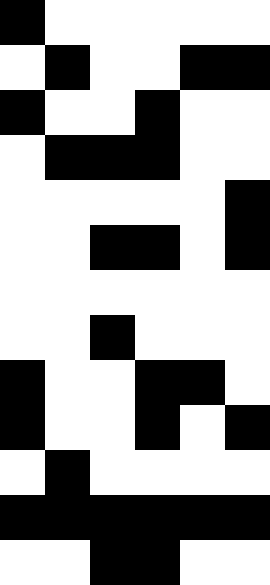[["black", "white", "white", "white", "white", "white"], ["white", "black", "white", "white", "black", "black"], ["black", "white", "white", "black", "white", "white"], ["white", "black", "black", "black", "white", "white"], ["white", "white", "white", "white", "white", "black"], ["white", "white", "black", "black", "white", "black"], ["white", "white", "white", "white", "white", "white"], ["white", "white", "black", "white", "white", "white"], ["black", "white", "white", "black", "black", "white"], ["black", "white", "white", "black", "white", "black"], ["white", "black", "white", "white", "white", "white"], ["black", "black", "black", "black", "black", "black"], ["white", "white", "black", "black", "white", "white"]]